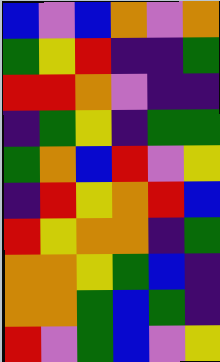[["blue", "violet", "blue", "orange", "violet", "orange"], ["green", "yellow", "red", "indigo", "indigo", "green"], ["red", "red", "orange", "violet", "indigo", "indigo"], ["indigo", "green", "yellow", "indigo", "green", "green"], ["green", "orange", "blue", "red", "violet", "yellow"], ["indigo", "red", "yellow", "orange", "red", "blue"], ["red", "yellow", "orange", "orange", "indigo", "green"], ["orange", "orange", "yellow", "green", "blue", "indigo"], ["orange", "orange", "green", "blue", "green", "indigo"], ["red", "violet", "green", "blue", "violet", "yellow"]]